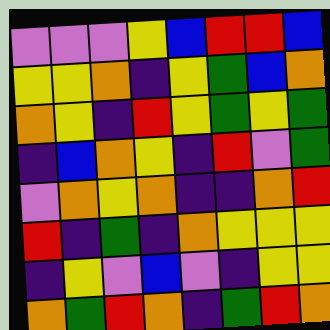[["violet", "violet", "violet", "yellow", "blue", "red", "red", "blue"], ["yellow", "yellow", "orange", "indigo", "yellow", "green", "blue", "orange"], ["orange", "yellow", "indigo", "red", "yellow", "green", "yellow", "green"], ["indigo", "blue", "orange", "yellow", "indigo", "red", "violet", "green"], ["violet", "orange", "yellow", "orange", "indigo", "indigo", "orange", "red"], ["red", "indigo", "green", "indigo", "orange", "yellow", "yellow", "yellow"], ["indigo", "yellow", "violet", "blue", "violet", "indigo", "yellow", "yellow"], ["orange", "green", "red", "orange", "indigo", "green", "red", "orange"]]